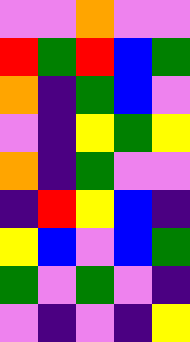[["violet", "violet", "orange", "violet", "violet"], ["red", "green", "red", "blue", "green"], ["orange", "indigo", "green", "blue", "violet"], ["violet", "indigo", "yellow", "green", "yellow"], ["orange", "indigo", "green", "violet", "violet"], ["indigo", "red", "yellow", "blue", "indigo"], ["yellow", "blue", "violet", "blue", "green"], ["green", "violet", "green", "violet", "indigo"], ["violet", "indigo", "violet", "indigo", "yellow"]]